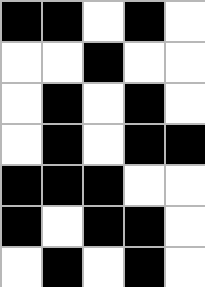[["black", "black", "white", "black", "white"], ["white", "white", "black", "white", "white"], ["white", "black", "white", "black", "white"], ["white", "black", "white", "black", "black"], ["black", "black", "black", "white", "white"], ["black", "white", "black", "black", "white"], ["white", "black", "white", "black", "white"]]